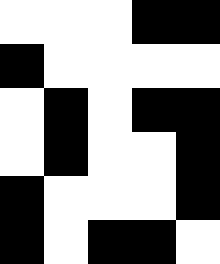[["white", "white", "white", "black", "black"], ["black", "white", "white", "white", "white"], ["white", "black", "white", "black", "black"], ["white", "black", "white", "white", "black"], ["black", "white", "white", "white", "black"], ["black", "white", "black", "black", "white"]]